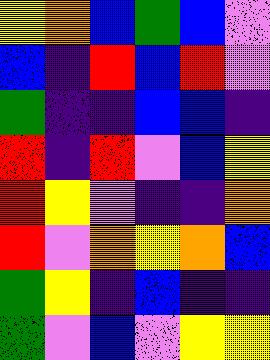[["yellow", "orange", "blue", "green", "blue", "violet"], ["blue", "indigo", "red", "blue", "red", "violet"], ["green", "indigo", "indigo", "blue", "blue", "indigo"], ["red", "indigo", "red", "violet", "blue", "yellow"], ["red", "yellow", "violet", "indigo", "indigo", "orange"], ["red", "violet", "orange", "yellow", "orange", "blue"], ["green", "yellow", "indigo", "blue", "indigo", "indigo"], ["green", "violet", "blue", "violet", "yellow", "yellow"]]